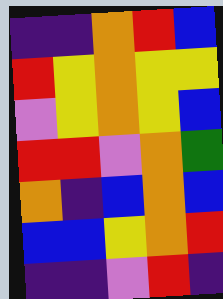[["indigo", "indigo", "orange", "red", "blue"], ["red", "yellow", "orange", "yellow", "yellow"], ["violet", "yellow", "orange", "yellow", "blue"], ["red", "red", "violet", "orange", "green"], ["orange", "indigo", "blue", "orange", "blue"], ["blue", "blue", "yellow", "orange", "red"], ["indigo", "indigo", "violet", "red", "indigo"]]